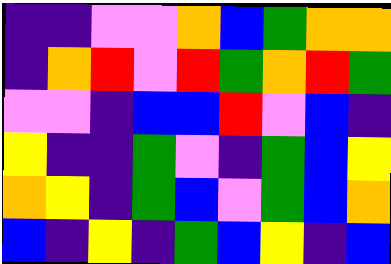[["indigo", "indigo", "violet", "violet", "orange", "blue", "green", "orange", "orange"], ["indigo", "orange", "red", "violet", "red", "green", "orange", "red", "green"], ["violet", "violet", "indigo", "blue", "blue", "red", "violet", "blue", "indigo"], ["yellow", "indigo", "indigo", "green", "violet", "indigo", "green", "blue", "yellow"], ["orange", "yellow", "indigo", "green", "blue", "violet", "green", "blue", "orange"], ["blue", "indigo", "yellow", "indigo", "green", "blue", "yellow", "indigo", "blue"]]